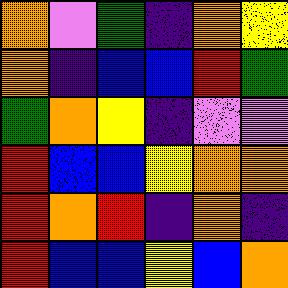[["orange", "violet", "green", "indigo", "orange", "yellow"], ["orange", "indigo", "blue", "blue", "red", "green"], ["green", "orange", "yellow", "indigo", "violet", "violet"], ["red", "blue", "blue", "yellow", "orange", "orange"], ["red", "orange", "red", "indigo", "orange", "indigo"], ["red", "blue", "blue", "yellow", "blue", "orange"]]